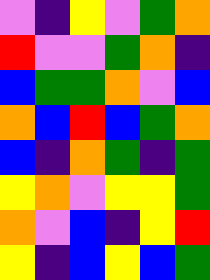[["violet", "indigo", "yellow", "violet", "green", "orange"], ["red", "violet", "violet", "green", "orange", "indigo"], ["blue", "green", "green", "orange", "violet", "blue"], ["orange", "blue", "red", "blue", "green", "orange"], ["blue", "indigo", "orange", "green", "indigo", "green"], ["yellow", "orange", "violet", "yellow", "yellow", "green"], ["orange", "violet", "blue", "indigo", "yellow", "red"], ["yellow", "indigo", "blue", "yellow", "blue", "green"]]